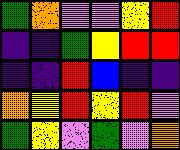[["green", "orange", "violet", "violet", "yellow", "red"], ["indigo", "indigo", "green", "yellow", "red", "red"], ["indigo", "indigo", "red", "blue", "indigo", "indigo"], ["orange", "yellow", "red", "yellow", "red", "violet"], ["green", "yellow", "violet", "green", "violet", "orange"]]